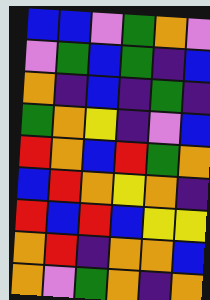[["blue", "blue", "violet", "green", "orange", "violet"], ["violet", "green", "blue", "green", "indigo", "blue"], ["orange", "indigo", "blue", "indigo", "green", "indigo"], ["green", "orange", "yellow", "indigo", "violet", "blue"], ["red", "orange", "blue", "red", "green", "orange"], ["blue", "red", "orange", "yellow", "orange", "indigo"], ["red", "blue", "red", "blue", "yellow", "yellow"], ["orange", "red", "indigo", "orange", "orange", "blue"], ["orange", "violet", "green", "orange", "indigo", "orange"]]